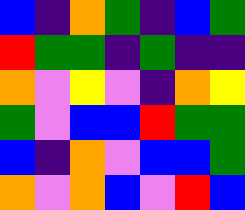[["blue", "indigo", "orange", "green", "indigo", "blue", "green"], ["red", "green", "green", "indigo", "green", "indigo", "indigo"], ["orange", "violet", "yellow", "violet", "indigo", "orange", "yellow"], ["green", "violet", "blue", "blue", "red", "green", "green"], ["blue", "indigo", "orange", "violet", "blue", "blue", "green"], ["orange", "violet", "orange", "blue", "violet", "red", "blue"]]